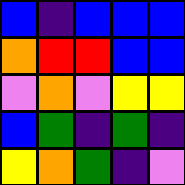[["blue", "indigo", "blue", "blue", "blue"], ["orange", "red", "red", "blue", "blue"], ["violet", "orange", "violet", "yellow", "yellow"], ["blue", "green", "indigo", "green", "indigo"], ["yellow", "orange", "green", "indigo", "violet"]]